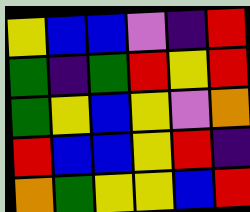[["yellow", "blue", "blue", "violet", "indigo", "red"], ["green", "indigo", "green", "red", "yellow", "red"], ["green", "yellow", "blue", "yellow", "violet", "orange"], ["red", "blue", "blue", "yellow", "red", "indigo"], ["orange", "green", "yellow", "yellow", "blue", "red"]]